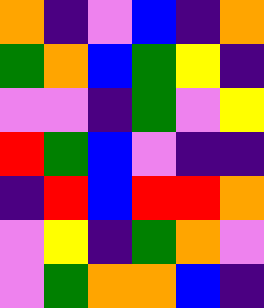[["orange", "indigo", "violet", "blue", "indigo", "orange"], ["green", "orange", "blue", "green", "yellow", "indigo"], ["violet", "violet", "indigo", "green", "violet", "yellow"], ["red", "green", "blue", "violet", "indigo", "indigo"], ["indigo", "red", "blue", "red", "red", "orange"], ["violet", "yellow", "indigo", "green", "orange", "violet"], ["violet", "green", "orange", "orange", "blue", "indigo"]]